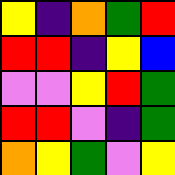[["yellow", "indigo", "orange", "green", "red"], ["red", "red", "indigo", "yellow", "blue"], ["violet", "violet", "yellow", "red", "green"], ["red", "red", "violet", "indigo", "green"], ["orange", "yellow", "green", "violet", "yellow"]]